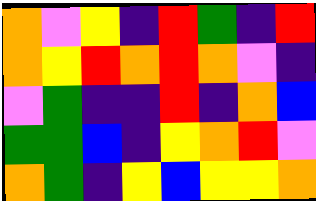[["orange", "violet", "yellow", "indigo", "red", "green", "indigo", "red"], ["orange", "yellow", "red", "orange", "red", "orange", "violet", "indigo"], ["violet", "green", "indigo", "indigo", "red", "indigo", "orange", "blue"], ["green", "green", "blue", "indigo", "yellow", "orange", "red", "violet"], ["orange", "green", "indigo", "yellow", "blue", "yellow", "yellow", "orange"]]